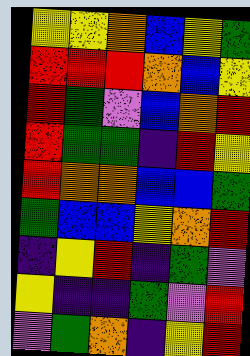[["yellow", "yellow", "orange", "blue", "yellow", "green"], ["red", "red", "red", "orange", "blue", "yellow"], ["red", "green", "violet", "blue", "orange", "red"], ["red", "green", "green", "indigo", "red", "yellow"], ["red", "orange", "orange", "blue", "blue", "green"], ["green", "blue", "blue", "yellow", "orange", "red"], ["indigo", "yellow", "red", "indigo", "green", "violet"], ["yellow", "indigo", "indigo", "green", "violet", "red"], ["violet", "green", "orange", "indigo", "yellow", "red"]]